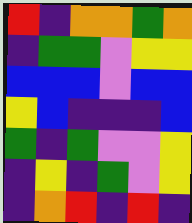[["red", "indigo", "orange", "orange", "green", "orange"], ["indigo", "green", "green", "violet", "yellow", "yellow"], ["blue", "blue", "blue", "violet", "blue", "blue"], ["yellow", "blue", "indigo", "indigo", "indigo", "blue"], ["green", "indigo", "green", "violet", "violet", "yellow"], ["indigo", "yellow", "indigo", "green", "violet", "yellow"], ["indigo", "orange", "red", "indigo", "red", "indigo"]]